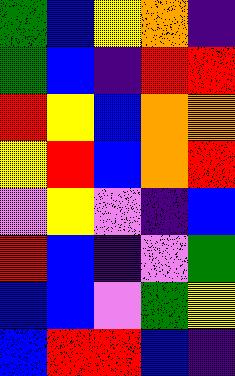[["green", "blue", "yellow", "orange", "indigo"], ["green", "blue", "indigo", "red", "red"], ["red", "yellow", "blue", "orange", "orange"], ["yellow", "red", "blue", "orange", "red"], ["violet", "yellow", "violet", "indigo", "blue"], ["red", "blue", "indigo", "violet", "green"], ["blue", "blue", "violet", "green", "yellow"], ["blue", "red", "red", "blue", "indigo"]]